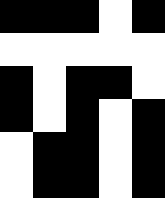[["black", "black", "black", "white", "black"], ["white", "white", "white", "white", "white"], ["black", "white", "black", "black", "white"], ["black", "white", "black", "white", "black"], ["white", "black", "black", "white", "black"], ["white", "black", "black", "white", "black"]]